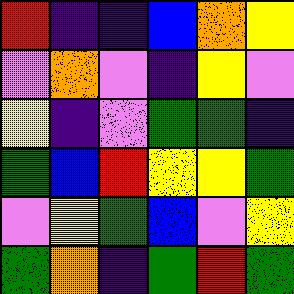[["red", "indigo", "indigo", "blue", "orange", "yellow"], ["violet", "orange", "violet", "indigo", "yellow", "violet"], ["yellow", "indigo", "violet", "green", "green", "indigo"], ["green", "blue", "red", "yellow", "yellow", "green"], ["violet", "yellow", "green", "blue", "violet", "yellow"], ["green", "orange", "indigo", "green", "red", "green"]]